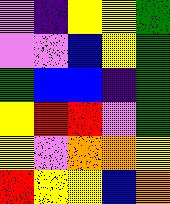[["violet", "indigo", "yellow", "yellow", "green"], ["violet", "violet", "blue", "yellow", "green"], ["green", "blue", "blue", "indigo", "green"], ["yellow", "red", "red", "violet", "green"], ["yellow", "violet", "orange", "orange", "yellow"], ["red", "yellow", "yellow", "blue", "orange"]]